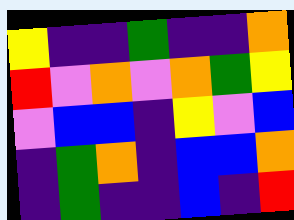[["yellow", "indigo", "indigo", "green", "indigo", "indigo", "orange"], ["red", "violet", "orange", "violet", "orange", "green", "yellow"], ["violet", "blue", "blue", "indigo", "yellow", "violet", "blue"], ["indigo", "green", "orange", "indigo", "blue", "blue", "orange"], ["indigo", "green", "indigo", "indigo", "blue", "indigo", "red"]]